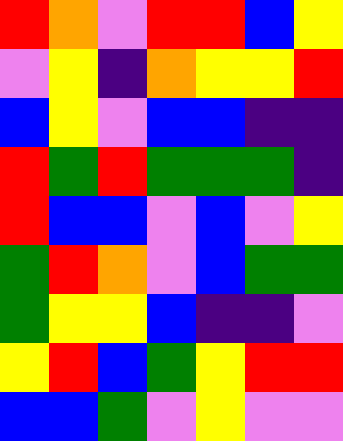[["red", "orange", "violet", "red", "red", "blue", "yellow"], ["violet", "yellow", "indigo", "orange", "yellow", "yellow", "red"], ["blue", "yellow", "violet", "blue", "blue", "indigo", "indigo"], ["red", "green", "red", "green", "green", "green", "indigo"], ["red", "blue", "blue", "violet", "blue", "violet", "yellow"], ["green", "red", "orange", "violet", "blue", "green", "green"], ["green", "yellow", "yellow", "blue", "indigo", "indigo", "violet"], ["yellow", "red", "blue", "green", "yellow", "red", "red"], ["blue", "blue", "green", "violet", "yellow", "violet", "violet"]]